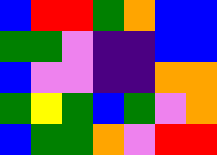[["blue", "red", "red", "green", "orange", "blue", "blue"], ["green", "green", "violet", "indigo", "indigo", "blue", "blue"], ["blue", "violet", "violet", "indigo", "indigo", "orange", "orange"], ["green", "yellow", "green", "blue", "green", "violet", "orange"], ["blue", "green", "green", "orange", "violet", "red", "red"]]